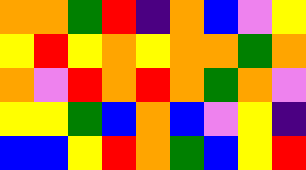[["orange", "orange", "green", "red", "indigo", "orange", "blue", "violet", "yellow"], ["yellow", "red", "yellow", "orange", "yellow", "orange", "orange", "green", "orange"], ["orange", "violet", "red", "orange", "red", "orange", "green", "orange", "violet"], ["yellow", "yellow", "green", "blue", "orange", "blue", "violet", "yellow", "indigo"], ["blue", "blue", "yellow", "red", "orange", "green", "blue", "yellow", "red"]]